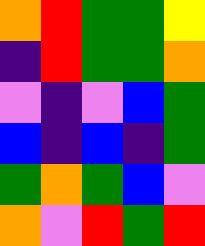[["orange", "red", "green", "green", "yellow"], ["indigo", "red", "green", "green", "orange"], ["violet", "indigo", "violet", "blue", "green"], ["blue", "indigo", "blue", "indigo", "green"], ["green", "orange", "green", "blue", "violet"], ["orange", "violet", "red", "green", "red"]]